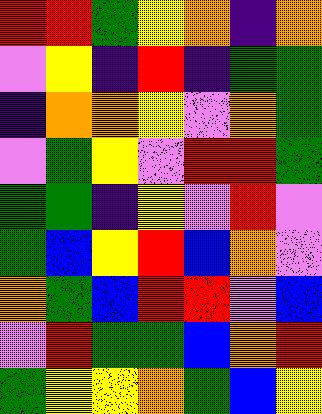[["red", "red", "green", "yellow", "orange", "indigo", "orange"], ["violet", "yellow", "indigo", "red", "indigo", "green", "green"], ["indigo", "orange", "orange", "yellow", "violet", "orange", "green"], ["violet", "green", "yellow", "violet", "red", "red", "green"], ["green", "green", "indigo", "yellow", "violet", "red", "violet"], ["green", "blue", "yellow", "red", "blue", "orange", "violet"], ["orange", "green", "blue", "red", "red", "violet", "blue"], ["violet", "red", "green", "green", "blue", "orange", "red"], ["green", "yellow", "yellow", "orange", "green", "blue", "yellow"]]